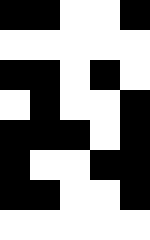[["black", "black", "white", "white", "black"], ["white", "white", "white", "white", "white"], ["black", "black", "white", "black", "white"], ["white", "black", "white", "white", "black"], ["black", "black", "black", "white", "black"], ["black", "white", "white", "black", "black"], ["black", "black", "white", "white", "black"], ["white", "white", "white", "white", "white"]]